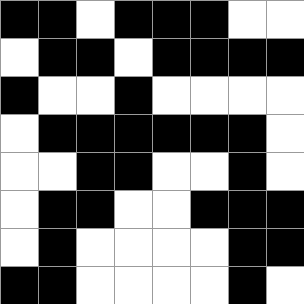[["black", "black", "white", "black", "black", "black", "white", "white"], ["white", "black", "black", "white", "black", "black", "black", "black"], ["black", "white", "white", "black", "white", "white", "white", "white"], ["white", "black", "black", "black", "black", "black", "black", "white"], ["white", "white", "black", "black", "white", "white", "black", "white"], ["white", "black", "black", "white", "white", "black", "black", "black"], ["white", "black", "white", "white", "white", "white", "black", "black"], ["black", "black", "white", "white", "white", "white", "black", "white"]]